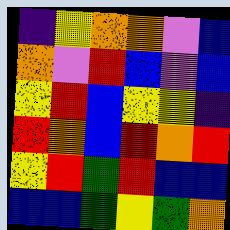[["indigo", "yellow", "orange", "orange", "violet", "blue"], ["orange", "violet", "red", "blue", "violet", "blue"], ["yellow", "red", "blue", "yellow", "yellow", "indigo"], ["red", "orange", "blue", "red", "orange", "red"], ["yellow", "red", "green", "red", "blue", "blue"], ["blue", "blue", "green", "yellow", "green", "orange"]]